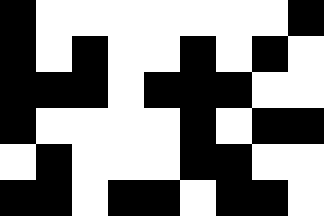[["black", "white", "white", "white", "white", "white", "white", "white", "black"], ["black", "white", "black", "white", "white", "black", "white", "black", "white"], ["black", "black", "black", "white", "black", "black", "black", "white", "white"], ["black", "white", "white", "white", "white", "black", "white", "black", "black"], ["white", "black", "white", "white", "white", "black", "black", "white", "white"], ["black", "black", "white", "black", "black", "white", "black", "black", "white"]]